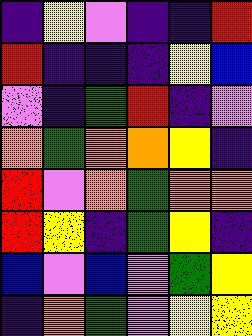[["indigo", "yellow", "violet", "indigo", "indigo", "red"], ["red", "indigo", "indigo", "indigo", "yellow", "blue"], ["violet", "indigo", "green", "red", "indigo", "violet"], ["orange", "green", "orange", "orange", "yellow", "indigo"], ["red", "violet", "orange", "green", "orange", "orange"], ["red", "yellow", "indigo", "green", "yellow", "indigo"], ["blue", "violet", "blue", "violet", "green", "yellow"], ["indigo", "orange", "green", "violet", "yellow", "yellow"]]